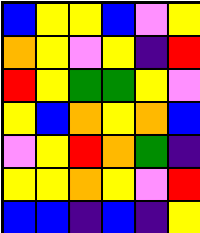[["blue", "yellow", "yellow", "blue", "violet", "yellow"], ["orange", "yellow", "violet", "yellow", "indigo", "red"], ["red", "yellow", "green", "green", "yellow", "violet"], ["yellow", "blue", "orange", "yellow", "orange", "blue"], ["violet", "yellow", "red", "orange", "green", "indigo"], ["yellow", "yellow", "orange", "yellow", "violet", "red"], ["blue", "blue", "indigo", "blue", "indigo", "yellow"]]